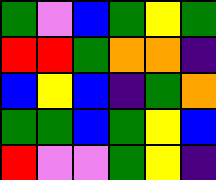[["green", "violet", "blue", "green", "yellow", "green"], ["red", "red", "green", "orange", "orange", "indigo"], ["blue", "yellow", "blue", "indigo", "green", "orange"], ["green", "green", "blue", "green", "yellow", "blue"], ["red", "violet", "violet", "green", "yellow", "indigo"]]